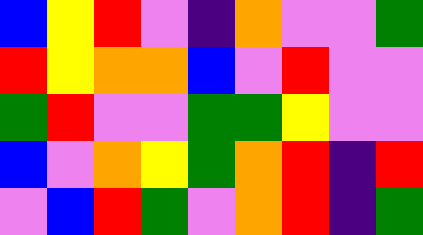[["blue", "yellow", "red", "violet", "indigo", "orange", "violet", "violet", "green"], ["red", "yellow", "orange", "orange", "blue", "violet", "red", "violet", "violet"], ["green", "red", "violet", "violet", "green", "green", "yellow", "violet", "violet"], ["blue", "violet", "orange", "yellow", "green", "orange", "red", "indigo", "red"], ["violet", "blue", "red", "green", "violet", "orange", "red", "indigo", "green"]]